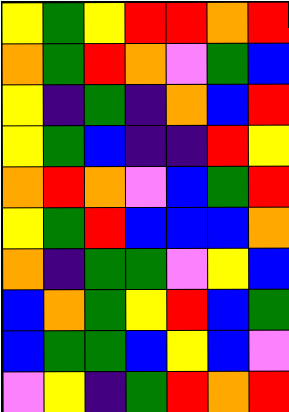[["yellow", "green", "yellow", "red", "red", "orange", "red"], ["orange", "green", "red", "orange", "violet", "green", "blue"], ["yellow", "indigo", "green", "indigo", "orange", "blue", "red"], ["yellow", "green", "blue", "indigo", "indigo", "red", "yellow"], ["orange", "red", "orange", "violet", "blue", "green", "red"], ["yellow", "green", "red", "blue", "blue", "blue", "orange"], ["orange", "indigo", "green", "green", "violet", "yellow", "blue"], ["blue", "orange", "green", "yellow", "red", "blue", "green"], ["blue", "green", "green", "blue", "yellow", "blue", "violet"], ["violet", "yellow", "indigo", "green", "red", "orange", "red"]]